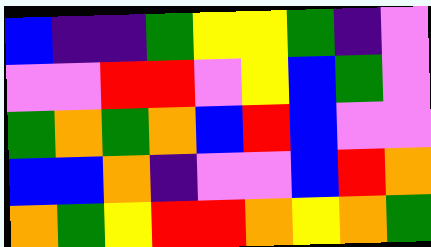[["blue", "indigo", "indigo", "green", "yellow", "yellow", "green", "indigo", "violet"], ["violet", "violet", "red", "red", "violet", "yellow", "blue", "green", "violet"], ["green", "orange", "green", "orange", "blue", "red", "blue", "violet", "violet"], ["blue", "blue", "orange", "indigo", "violet", "violet", "blue", "red", "orange"], ["orange", "green", "yellow", "red", "red", "orange", "yellow", "orange", "green"]]